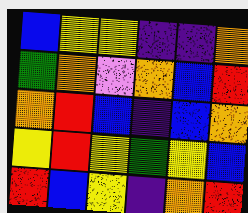[["blue", "yellow", "yellow", "indigo", "indigo", "orange"], ["green", "orange", "violet", "orange", "blue", "red"], ["orange", "red", "blue", "indigo", "blue", "orange"], ["yellow", "red", "yellow", "green", "yellow", "blue"], ["red", "blue", "yellow", "indigo", "orange", "red"]]